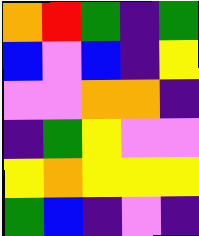[["orange", "red", "green", "indigo", "green"], ["blue", "violet", "blue", "indigo", "yellow"], ["violet", "violet", "orange", "orange", "indigo"], ["indigo", "green", "yellow", "violet", "violet"], ["yellow", "orange", "yellow", "yellow", "yellow"], ["green", "blue", "indigo", "violet", "indigo"]]